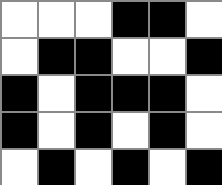[["white", "white", "white", "black", "black", "white"], ["white", "black", "black", "white", "white", "black"], ["black", "white", "black", "black", "black", "white"], ["black", "white", "black", "white", "black", "white"], ["white", "black", "white", "black", "white", "black"]]